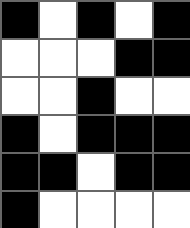[["black", "white", "black", "white", "black"], ["white", "white", "white", "black", "black"], ["white", "white", "black", "white", "white"], ["black", "white", "black", "black", "black"], ["black", "black", "white", "black", "black"], ["black", "white", "white", "white", "white"]]